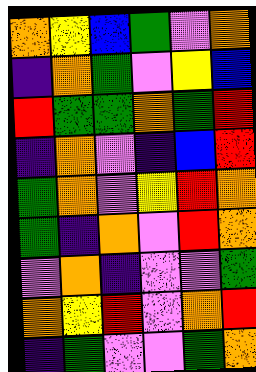[["orange", "yellow", "blue", "green", "violet", "orange"], ["indigo", "orange", "green", "violet", "yellow", "blue"], ["red", "green", "green", "orange", "green", "red"], ["indigo", "orange", "violet", "indigo", "blue", "red"], ["green", "orange", "violet", "yellow", "red", "orange"], ["green", "indigo", "orange", "violet", "red", "orange"], ["violet", "orange", "indigo", "violet", "violet", "green"], ["orange", "yellow", "red", "violet", "orange", "red"], ["indigo", "green", "violet", "violet", "green", "orange"]]